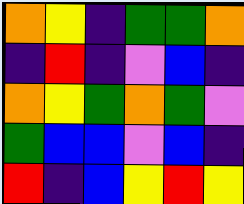[["orange", "yellow", "indigo", "green", "green", "orange"], ["indigo", "red", "indigo", "violet", "blue", "indigo"], ["orange", "yellow", "green", "orange", "green", "violet"], ["green", "blue", "blue", "violet", "blue", "indigo"], ["red", "indigo", "blue", "yellow", "red", "yellow"]]